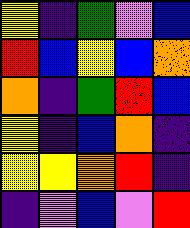[["yellow", "indigo", "green", "violet", "blue"], ["red", "blue", "yellow", "blue", "orange"], ["orange", "indigo", "green", "red", "blue"], ["yellow", "indigo", "blue", "orange", "indigo"], ["yellow", "yellow", "orange", "red", "indigo"], ["indigo", "violet", "blue", "violet", "red"]]